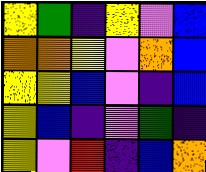[["yellow", "green", "indigo", "yellow", "violet", "blue"], ["orange", "orange", "yellow", "violet", "orange", "blue"], ["yellow", "yellow", "blue", "violet", "indigo", "blue"], ["yellow", "blue", "indigo", "violet", "green", "indigo"], ["yellow", "violet", "red", "indigo", "blue", "orange"]]